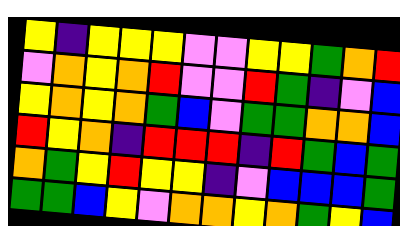[["yellow", "indigo", "yellow", "yellow", "yellow", "violet", "violet", "yellow", "yellow", "green", "orange", "red"], ["violet", "orange", "yellow", "orange", "red", "violet", "violet", "red", "green", "indigo", "violet", "blue"], ["yellow", "orange", "yellow", "orange", "green", "blue", "violet", "green", "green", "orange", "orange", "blue"], ["red", "yellow", "orange", "indigo", "red", "red", "red", "indigo", "red", "green", "blue", "green"], ["orange", "green", "yellow", "red", "yellow", "yellow", "indigo", "violet", "blue", "blue", "blue", "green"], ["green", "green", "blue", "yellow", "violet", "orange", "orange", "yellow", "orange", "green", "yellow", "blue"]]